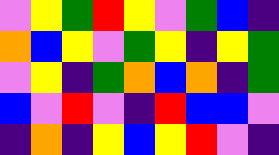[["violet", "yellow", "green", "red", "yellow", "violet", "green", "blue", "indigo"], ["orange", "blue", "yellow", "violet", "green", "yellow", "indigo", "yellow", "green"], ["violet", "yellow", "indigo", "green", "orange", "blue", "orange", "indigo", "green"], ["blue", "violet", "red", "violet", "indigo", "red", "blue", "blue", "violet"], ["indigo", "orange", "indigo", "yellow", "blue", "yellow", "red", "violet", "indigo"]]